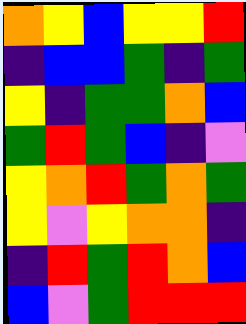[["orange", "yellow", "blue", "yellow", "yellow", "red"], ["indigo", "blue", "blue", "green", "indigo", "green"], ["yellow", "indigo", "green", "green", "orange", "blue"], ["green", "red", "green", "blue", "indigo", "violet"], ["yellow", "orange", "red", "green", "orange", "green"], ["yellow", "violet", "yellow", "orange", "orange", "indigo"], ["indigo", "red", "green", "red", "orange", "blue"], ["blue", "violet", "green", "red", "red", "red"]]